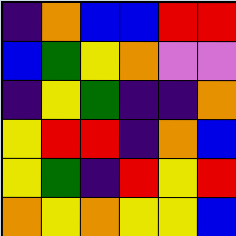[["indigo", "orange", "blue", "blue", "red", "red"], ["blue", "green", "yellow", "orange", "violet", "violet"], ["indigo", "yellow", "green", "indigo", "indigo", "orange"], ["yellow", "red", "red", "indigo", "orange", "blue"], ["yellow", "green", "indigo", "red", "yellow", "red"], ["orange", "yellow", "orange", "yellow", "yellow", "blue"]]